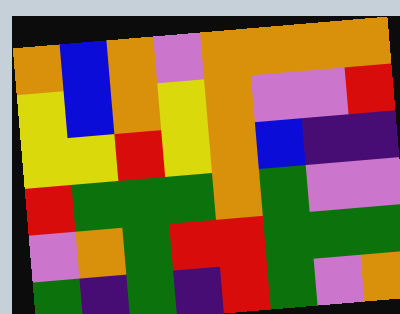[["orange", "blue", "orange", "violet", "orange", "orange", "orange", "orange"], ["yellow", "blue", "orange", "yellow", "orange", "violet", "violet", "red"], ["yellow", "yellow", "red", "yellow", "orange", "blue", "indigo", "indigo"], ["red", "green", "green", "green", "orange", "green", "violet", "violet"], ["violet", "orange", "green", "red", "red", "green", "green", "green"], ["green", "indigo", "green", "indigo", "red", "green", "violet", "orange"]]